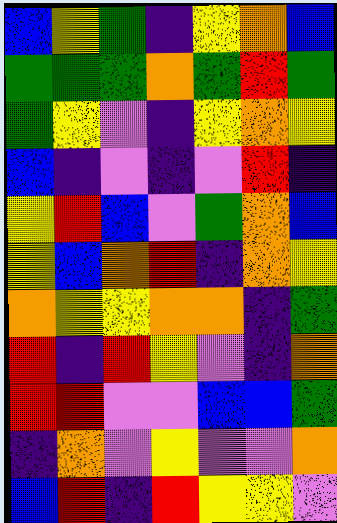[["blue", "yellow", "green", "indigo", "yellow", "orange", "blue"], ["green", "green", "green", "orange", "green", "red", "green"], ["green", "yellow", "violet", "indigo", "yellow", "orange", "yellow"], ["blue", "indigo", "violet", "indigo", "violet", "red", "indigo"], ["yellow", "red", "blue", "violet", "green", "orange", "blue"], ["yellow", "blue", "orange", "red", "indigo", "orange", "yellow"], ["orange", "yellow", "yellow", "orange", "orange", "indigo", "green"], ["red", "indigo", "red", "yellow", "violet", "indigo", "orange"], ["red", "red", "violet", "violet", "blue", "blue", "green"], ["indigo", "orange", "violet", "yellow", "violet", "violet", "orange"], ["blue", "red", "indigo", "red", "yellow", "yellow", "violet"]]